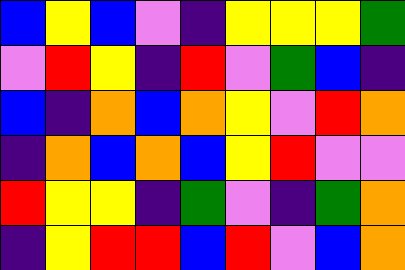[["blue", "yellow", "blue", "violet", "indigo", "yellow", "yellow", "yellow", "green"], ["violet", "red", "yellow", "indigo", "red", "violet", "green", "blue", "indigo"], ["blue", "indigo", "orange", "blue", "orange", "yellow", "violet", "red", "orange"], ["indigo", "orange", "blue", "orange", "blue", "yellow", "red", "violet", "violet"], ["red", "yellow", "yellow", "indigo", "green", "violet", "indigo", "green", "orange"], ["indigo", "yellow", "red", "red", "blue", "red", "violet", "blue", "orange"]]